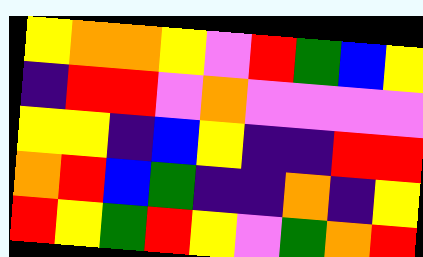[["yellow", "orange", "orange", "yellow", "violet", "red", "green", "blue", "yellow"], ["indigo", "red", "red", "violet", "orange", "violet", "violet", "violet", "violet"], ["yellow", "yellow", "indigo", "blue", "yellow", "indigo", "indigo", "red", "red"], ["orange", "red", "blue", "green", "indigo", "indigo", "orange", "indigo", "yellow"], ["red", "yellow", "green", "red", "yellow", "violet", "green", "orange", "red"]]